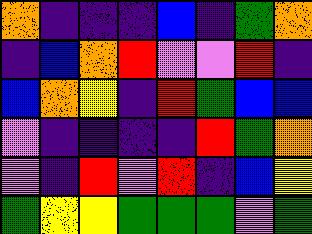[["orange", "indigo", "indigo", "indigo", "blue", "indigo", "green", "orange"], ["indigo", "blue", "orange", "red", "violet", "violet", "red", "indigo"], ["blue", "orange", "yellow", "indigo", "red", "green", "blue", "blue"], ["violet", "indigo", "indigo", "indigo", "indigo", "red", "green", "orange"], ["violet", "indigo", "red", "violet", "red", "indigo", "blue", "yellow"], ["green", "yellow", "yellow", "green", "green", "green", "violet", "green"]]